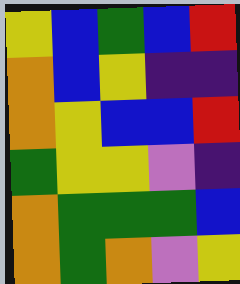[["yellow", "blue", "green", "blue", "red"], ["orange", "blue", "yellow", "indigo", "indigo"], ["orange", "yellow", "blue", "blue", "red"], ["green", "yellow", "yellow", "violet", "indigo"], ["orange", "green", "green", "green", "blue"], ["orange", "green", "orange", "violet", "yellow"]]